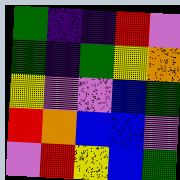[["green", "indigo", "indigo", "red", "violet"], ["green", "indigo", "green", "yellow", "orange"], ["yellow", "violet", "violet", "blue", "green"], ["red", "orange", "blue", "blue", "violet"], ["violet", "red", "yellow", "blue", "green"]]